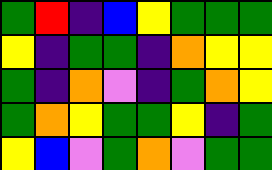[["green", "red", "indigo", "blue", "yellow", "green", "green", "green"], ["yellow", "indigo", "green", "green", "indigo", "orange", "yellow", "yellow"], ["green", "indigo", "orange", "violet", "indigo", "green", "orange", "yellow"], ["green", "orange", "yellow", "green", "green", "yellow", "indigo", "green"], ["yellow", "blue", "violet", "green", "orange", "violet", "green", "green"]]